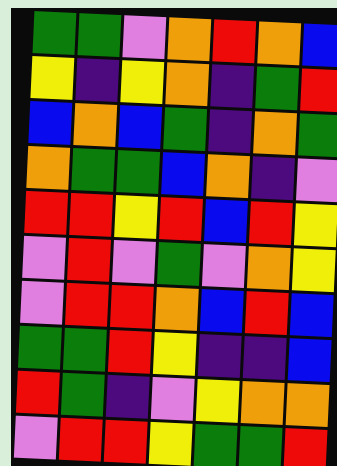[["green", "green", "violet", "orange", "red", "orange", "blue"], ["yellow", "indigo", "yellow", "orange", "indigo", "green", "red"], ["blue", "orange", "blue", "green", "indigo", "orange", "green"], ["orange", "green", "green", "blue", "orange", "indigo", "violet"], ["red", "red", "yellow", "red", "blue", "red", "yellow"], ["violet", "red", "violet", "green", "violet", "orange", "yellow"], ["violet", "red", "red", "orange", "blue", "red", "blue"], ["green", "green", "red", "yellow", "indigo", "indigo", "blue"], ["red", "green", "indigo", "violet", "yellow", "orange", "orange"], ["violet", "red", "red", "yellow", "green", "green", "red"]]